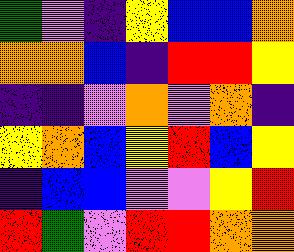[["green", "violet", "indigo", "yellow", "blue", "blue", "orange"], ["orange", "orange", "blue", "indigo", "red", "red", "yellow"], ["indigo", "indigo", "violet", "orange", "violet", "orange", "indigo"], ["yellow", "orange", "blue", "yellow", "red", "blue", "yellow"], ["indigo", "blue", "blue", "violet", "violet", "yellow", "red"], ["red", "green", "violet", "red", "red", "orange", "orange"]]